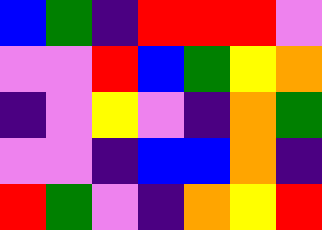[["blue", "green", "indigo", "red", "red", "red", "violet"], ["violet", "violet", "red", "blue", "green", "yellow", "orange"], ["indigo", "violet", "yellow", "violet", "indigo", "orange", "green"], ["violet", "violet", "indigo", "blue", "blue", "orange", "indigo"], ["red", "green", "violet", "indigo", "orange", "yellow", "red"]]